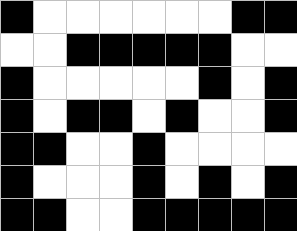[["black", "white", "white", "white", "white", "white", "white", "black", "black"], ["white", "white", "black", "black", "black", "black", "black", "white", "white"], ["black", "white", "white", "white", "white", "white", "black", "white", "black"], ["black", "white", "black", "black", "white", "black", "white", "white", "black"], ["black", "black", "white", "white", "black", "white", "white", "white", "white"], ["black", "white", "white", "white", "black", "white", "black", "white", "black"], ["black", "black", "white", "white", "black", "black", "black", "black", "black"]]